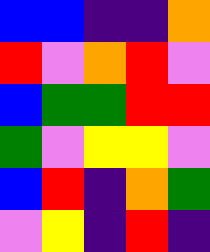[["blue", "blue", "indigo", "indigo", "orange"], ["red", "violet", "orange", "red", "violet"], ["blue", "green", "green", "red", "red"], ["green", "violet", "yellow", "yellow", "violet"], ["blue", "red", "indigo", "orange", "green"], ["violet", "yellow", "indigo", "red", "indigo"]]